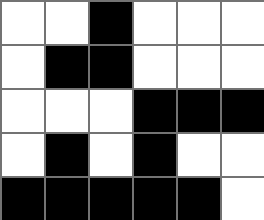[["white", "white", "black", "white", "white", "white"], ["white", "black", "black", "white", "white", "white"], ["white", "white", "white", "black", "black", "black"], ["white", "black", "white", "black", "white", "white"], ["black", "black", "black", "black", "black", "white"]]